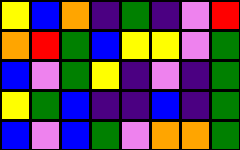[["yellow", "blue", "orange", "indigo", "green", "indigo", "violet", "red"], ["orange", "red", "green", "blue", "yellow", "yellow", "violet", "green"], ["blue", "violet", "green", "yellow", "indigo", "violet", "indigo", "green"], ["yellow", "green", "blue", "indigo", "indigo", "blue", "indigo", "green"], ["blue", "violet", "blue", "green", "violet", "orange", "orange", "green"]]